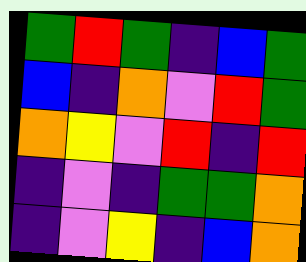[["green", "red", "green", "indigo", "blue", "green"], ["blue", "indigo", "orange", "violet", "red", "green"], ["orange", "yellow", "violet", "red", "indigo", "red"], ["indigo", "violet", "indigo", "green", "green", "orange"], ["indigo", "violet", "yellow", "indigo", "blue", "orange"]]